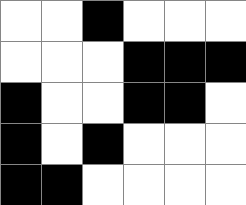[["white", "white", "black", "white", "white", "white"], ["white", "white", "white", "black", "black", "black"], ["black", "white", "white", "black", "black", "white"], ["black", "white", "black", "white", "white", "white"], ["black", "black", "white", "white", "white", "white"]]